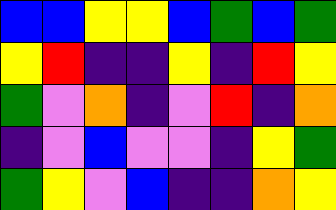[["blue", "blue", "yellow", "yellow", "blue", "green", "blue", "green"], ["yellow", "red", "indigo", "indigo", "yellow", "indigo", "red", "yellow"], ["green", "violet", "orange", "indigo", "violet", "red", "indigo", "orange"], ["indigo", "violet", "blue", "violet", "violet", "indigo", "yellow", "green"], ["green", "yellow", "violet", "blue", "indigo", "indigo", "orange", "yellow"]]